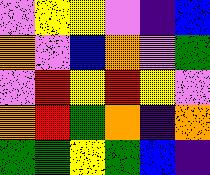[["violet", "yellow", "yellow", "violet", "indigo", "blue"], ["orange", "violet", "blue", "orange", "violet", "green"], ["violet", "red", "yellow", "red", "yellow", "violet"], ["orange", "red", "green", "orange", "indigo", "orange"], ["green", "green", "yellow", "green", "blue", "indigo"]]